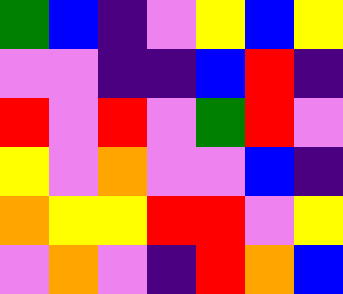[["green", "blue", "indigo", "violet", "yellow", "blue", "yellow"], ["violet", "violet", "indigo", "indigo", "blue", "red", "indigo"], ["red", "violet", "red", "violet", "green", "red", "violet"], ["yellow", "violet", "orange", "violet", "violet", "blue", "indigo"], ["orange", "yellow", "yellow", "red", "red", "violet", "yellow"], ["violet", "orange", "violet", "indigo", "red", "orange", "blue"]]